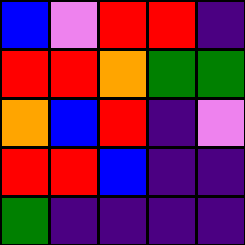[["blue", "violet", "red", "red", "indigo"], ["red", "red", "orange", "green", "green"], ["orange", "blue", "red", "indigo", "violet"], ["red", "red", "blue", "indigo", "indigo"], ["green", "indigo", "indigo", "indigo", "indigo"]]